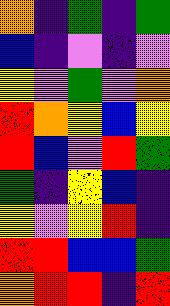[["orange", "indigo", "green", "indigo", "green"], ["blue", "indigo", "violet", "indigo", "violet"], ["yellow", "violet", "green", "violet", "orange"], ["red", "orange", "yellow", "blue", "yellow"], ["red", "blue", "violet", "red", "green"], ["green", "indigo", "yellow", "blue", "indigo"], ["yellow", "violet", "yellow", "red", "indigo"], ["red", "red", "blue", "blue", "green"], ["orange", "red", "red", "indigo", "red"]]